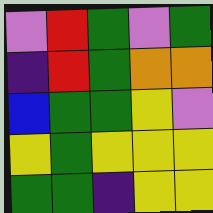[["violet", "red", "green", "violet", "green"], ["indigo", "red", "green", "orange", "orange"], ["blue", "green", "green", "yellow", "violet"], ["yellow", "green", "yellow", "yellow", "yellow"], ["green", "green", "indigo", "yellow", "yellow"]]